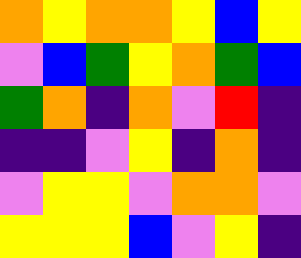[["orange", "yellow", "orange", "orange", "yellow", "blue", "yellow"], ["violet", "blue", "green", "yellow", "orange", "green", "blue"], ["green", "orange", "indigo", "orange", "violet", "red", "indigo"], ["indigo", "indigo", "violet", "yellow", "indigo", "orange", "indigo"], ["violet", "yellow", "yellow", "violet", "orange", "orange", "violet"], ["yellow", "yellow", "yellow", "blue", "violet", "yellow", "indigo"]]